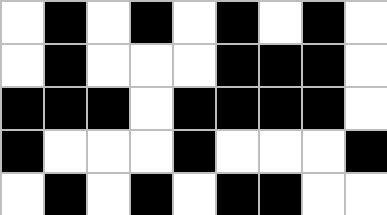[["white", "black", "white", "black", "white", "black", "white", "black", "white"], ["white", "black", "white", "white", "white", "black", "black", "black", "white"], ["black", "black", "black", "white", "black", "black", "black", "black", "white"], ["black", "white", "white", "white", "black", "white", "white", "white", "black"], ["white", "black", "white", "black", "white", "black", "black", "white", "white"]]